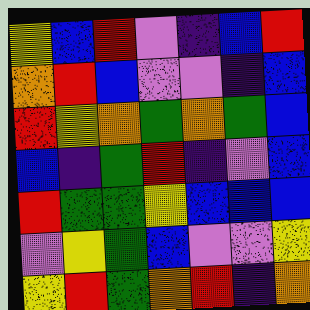[["yellow", "blue", "red", "violet", "indigo", "blue", "red"], ["orange", "red", "blue", "violet", "violet", "indigo", "blue"], ["red", "yellow", "orange", "green", "orange", "green", "blue"], ["blue", "indigo", "green", "red", "indigo", "violet", "blue"], ["red", "green", "green", "yellow", "blue", "blue", "blue"], ["violet", "yellow", "green", "blue", "violet", "violet", "yellow"], ["yellow", "red", "green", "orange", "red", "indigo", "orange"]]